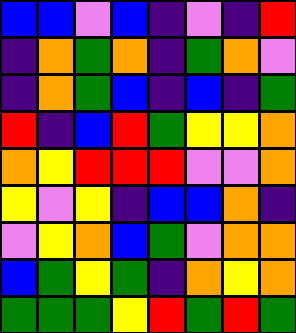[["blue", "blue", "violet", "blue", "indigo", "violet", "indigo", "red"], ["indigo", "orange", "green", "orange", "indigo", "green", "orange", "violet"], ["indigo", "orange", "green", "blue", "indigo", "blue", "indigo", "green"], ["red", "indigo", "blue", "red", "green", "yellow", "yellow", "orange"], ["orange", "yellow", "red", "red", "red", "violet", "violet", "orange"], ["yellow", "violet", "yellow", "indigo", "blue", "blue", "orange", "indigo"], ["violet", "yellow", "orange", "blue", "green", "violet", "orange", "orange"], ["blue", "green", "yellow", "green", "indigo", "orange", "yellow", "orange"], ["green", "green", "green", "yellow", "red", "green", "red", "green"]]